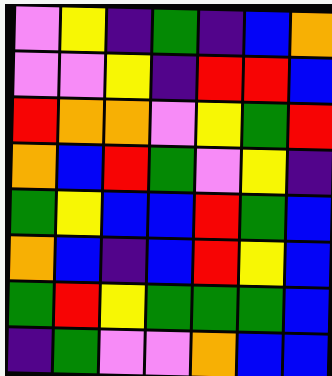[["violet", "yellow", "indigo", "green", "indigo", "blue", "orange"], ["violet", "violet", "yellow", "indigo", "red", "red", "blue"], ["red", "orange", "orange", "violet", "yellow", "green", "red"], ["orange", "blue", "red", "green", "violet", "yellow", "indigo"], ["green", "yellow", "blue", "blue", "red", "green", "blue"], ["orange", "blue", "indigo", "blue", "red", "yellow", "blue"], ["green", "red", "yellow", "green", "green", "green", "blue"], ["indigo", "green", "violet", "violet", "orange", "blue", "blue"]]